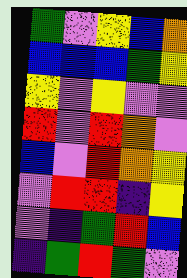[["green", "violet", "yellow", "blue", "orange"], ["blue", "blue", "blue", "green", "yellow"], ["yellow", "violet", "yellow", "violet", "violet"], ["red", "violet", "red", "orange", "violet"], ["blue", "violet", "red", "orange", "yellow"], ["violet", "red", "red", "indigo", "yellow"], ["violet", "indigo", "green", "red", "blue"], ["indigo", "green", "red", "green", "violet"]]